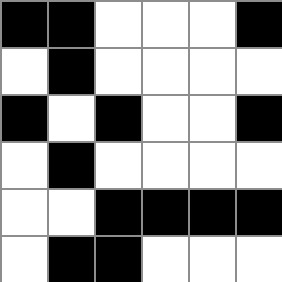[["black", "black", "white", "white", "white", "black"], ["white", "black", "white", "white", "white", "white"], ["black", "white", "black", "white", "white", "black"], ["white", "black", "white", "white", "white", "white"], ["white", "white", "black", "black", "black", "black"], ["white", "black", "black", "white", "white", "white"]]